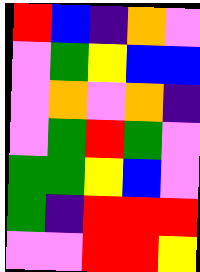[["red", "blue", "indigo", "orange", "violet"], ["violet", "green", "yellow", "blue", "blue"], ["violet", "orange", "violet", "orange", "indigo"], ["violet", "green", "red", "green", "violet"], ["green", "green", "yellow", "blue", "violet"], ["green", "indigo", "red", "red", "red"], ["violet", "violet", "red", "red", "yellow"]]